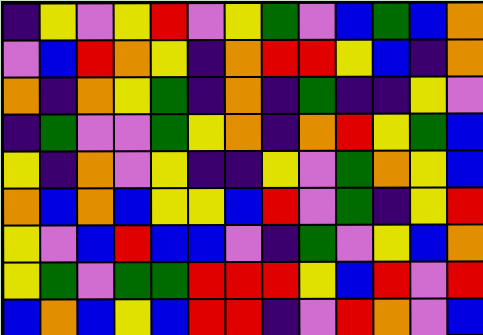[["indigo", "yellow", "violet", "yellow", "red", "violet", "yellow", "green", "violet", "blue", "green", "blue", "orange"], ["violet", "blue", "red", "orange", "yellow", "indigo", "orange", "red", "red", "yellow", "blue", "indigo", "orange"], ["orange", "indigo", "orange", "yellow", "green", "indigo", "orange", "indigo", "green", "indigo", "indigo", "yellow", "violet"], ["indigo", "green", "violet", "violet", "green", "yellow", "orange", "indigo", "orange", "red", "yellow", "green", "blue"], ["yellow", "indigo", "orange", "violet", "yellow", "indigo", "indigo", "yellow", "violet", "green", "orange", "yellow", "blue"], ["orange", "blue", "orange", "blue", "yellow", "yellow", "blue", "red", "violet", "green", "indigo", "yellow", "red"], ["yellow", "violet", "blue", "red", "blue", "blue", "violet", "indigo", "green", "violet", "yellow", "blue", "orange"], ["yellow", "green", "violet", "green", "green", "red", "red", "red", "yellow", "blue", "red", "violet", "red"], ["blue", "orange", "blue", "yellow", "blue", "red", "red", "indigo", "violet", "red", "orange", "violet", "blue"]]